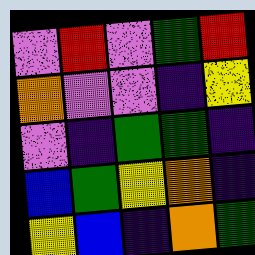[["violet", "red", "violet", "green", "red"], ["orange", "violet", "violet", "indigo", "yellow"], ["violet", "indigo", "green", "green", "indigo"], ["blue", "green", "yellow", "orange", "indigo"], ["yellow", "blue", "indigo", "orange", "green"]]